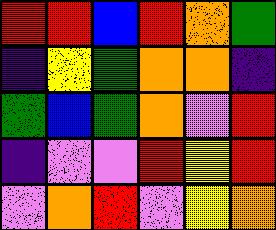[["red", "red", "blue", "red", "orange", "green"], ["indigo", "yellow", "green", "orange", "orange", "indigo"], ["green", "blue", "green", "orange", "violet", "red"], ["indigo", "violet", "violet", "red", "yellow", "red"], ["violet", "orange", "red", "violet", "yellow", "orange"]]